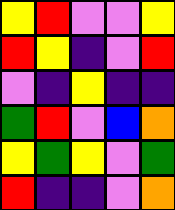[["yellow", "red", "violet", "violet", "yellow"], ["red", "yellow", "indigo", "violet", "red"], ["violet", "indigo", "yellow", "indigo", "indigo"], ["green", "red", "violet", "blue", "orange"], ["yellow", "green", "yellow", "violet", "green"], ["red", "indigo", "indigo", "violet", "orange"]]